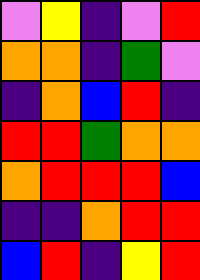[["violet", "yellow", "indigo", "violet", "red"], ["orange", "orange", "indigo", "green", "violet"], ["indigo", "orange", "blue", "red", "indigo"], ["red", "red", "green", "orange", "orange"], ["orange", "red", "red", "red", "blue"], ["indigo", "indigo", "orange", "red", "red"], ["blue", "red", "indigo", "yellow", "red"]]